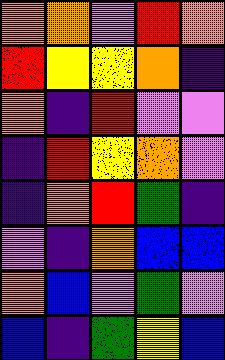[["orange", "orange", "violet", "red", "orange"], ["red", "yellow", "yellow", "orange", "indigo"], ["orange", "indigo", "red", "violet", "violet"], ["indigo", "red", "yellow", "orange", "violet"], ["indigo", "orange", "red", "green", "indigo"], ["violet", "indigo", "orange", "blue", "blue"], ["orange", "blue", "violet", "green", "violet"], ["blue", "indigo", "green", "yellow", "blue"]]